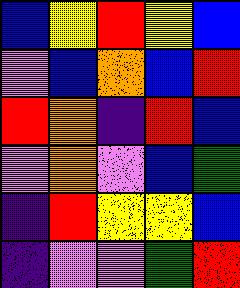[["blue", "yellow", "red", "yellow", "blue"], ["violet", "blue", "orange", "blue", "red"], ["red", "orange", "indigo", "red", "blue"], ["violet", "orange", "violet", "blue", "green"], ["indigo", "red", "yellow", "yellow", "blue"], ["indigo", "violet", "violet", "green", "red"]]